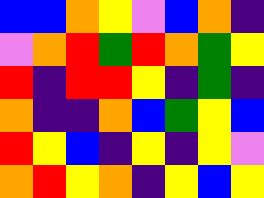[["blue", "blue", "orange", "yellow", "violet", "blue", "orange", "indigo"], ["violet", "orange", "red", "green", "red", "orange", "green", "yellow"], ["red", "indigo", "red", "red", "yellow", "indigo", "green", "indigo"], ["orange", "indigo", "indigo", "orange", "blue", "green", "yellow", "blue"], ["red", "yellow", "blue", "indigo", "yellow", "indigo", "yellow", "violet"], ["orange", "red", "yellow", "orange", "indigo", "yellow", "blue", "yellow"]]